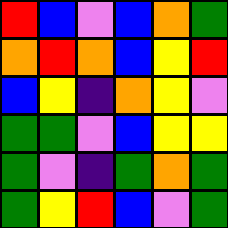[["red", "blue", "violet", "blue", "orange", "green"], ["orange", "red", "orange", "blue", "yellow", "red"], ["blue", "yellow", "indigo", "orange", "yellow", "violet"], ["green", "green", "violet", "blue", "yellow", "yellow"], ["green", "violet", "indigo", "green", "orange", "green"], ["green", "yellow", "red", "blue", "violet", "green"]]